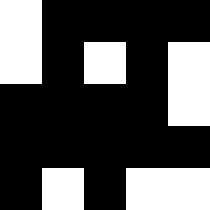[["white", "black", "black", "black", "black"], ["white", "black", "white", "black", "white"], ["black", "black", "black", "black", "white"], ["black", "black", "black", "black", "black"], ["black", "white", "black", "white", "white"]]